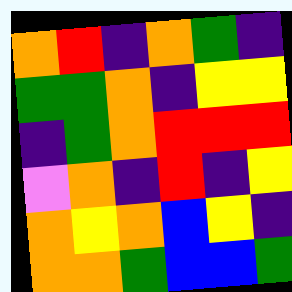[["orange", "red", "indigo", "orange", "green", "indigo"], ["green", "green", "orange", "indigo", "yellow", "yellow"], ["indigo", "green", "orange", "red", "red", "red"], ["violet", "orange", "indigo", "red", "indigo", "yellow"], ["orange", "yellow", "orange", "blue", "yellow", "indigo"], ["orange", "orange", "green", "blue", "blue", "green"]]